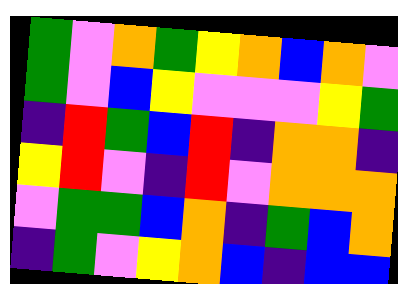[["green", "violet", "orange", "green", "yellow", "orange", "blue", "orange", "violet"], ["green", "violet", "blue", "yellow", "violet", "violet", "violet", "yellow", "green"], ["indigo", "red", "green", "blue", "red", "indigo", "orange", "orange", "indigo"], ["yellow", "red", "violet", "indigo", "red", "violet", "orange", "orange", "orange"], ["violet", "green", "green", "blue", "orange", "indigo", "green", "blue", "orange"], ["indigo", "green", "violet", "yellow", "orange", "blue", "indigo", "blue", "blue"]]